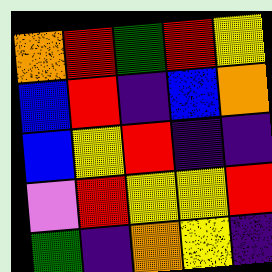[["orange", "red", "green", "red", "yellow"], ["blue", "red", "indigo", "blue", "orange"], ["blue", "yellow", "red", "indigo", "indigo"], ["violet", "red", "yellow", "yellow", "red"], ["green", "indigo", "orange", "yellow", "indigo"]]